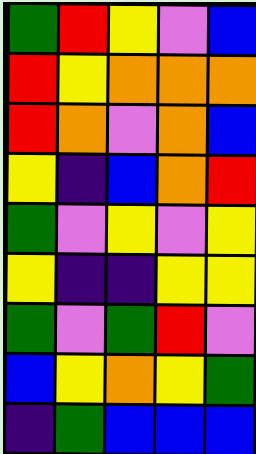[["green", "red", "yellow", "violet", "blue"], ["red", "yellow", "orange", "orange", "orange"], ["red", "orange", "violet", "orange", "blue"], ["yellow", "indigo", "blue", "orange", "red"], ["green", "violet", "yellow", "violet", "yellow"], ["yellow", "indigo", "indigo", "yellow", "yellow"], ["green", "violet", "green", "red", "violet"], ["blue", "yellow", "orange", "yellow", "green"], ["indigo", "green", "blue", "blue", "blue"]]